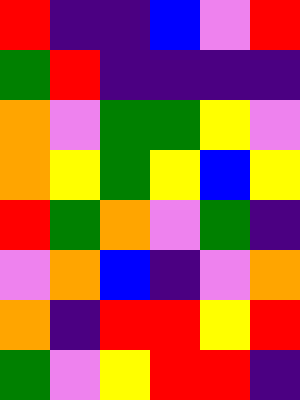[["red", "indigo", "indigo", "blue", "violet", "red"], ["green", "red", "indigo", "indigo", "indigo", "indigo"], ["orange", "violet", "green", "green", "yellow", "violet"], ["orange", "yellow", "green", "yellow", "blue", "yellow"], ["red", "green", "orange", "violet", "green", "indigo"], ["violet", "orange", "blue", "indigo", "violet", "orange"], ["orange", "indigo", "red", "red", "yellow", "red"], ["green", "violet", "yellow", "red", "red", "indigo"]]